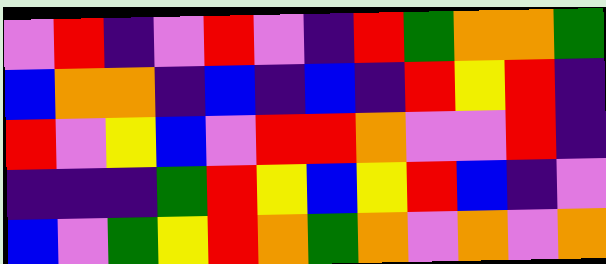[["violet", "red", "indigo", "violet", "red", "violet", "indigo", "red", "green", "orange", "orange", "green"], ["blue", "orange", "orange", "indigo", "blue", "indigo", "blue", "indigo", "red", "yellow", "red", "indigo"], ["red", "violet", "yellow", "blue", "violet", "red", "red", "orange", "violet", "violet", "red", "indigo"], ["indigo", "indigo", "indigo", "green", "red", "yellow", "blue", "yellow", "red", "blue", "indigo", "violet"], ["blue", "violet", "green", "yellow", "red", "orange", "green", "orange", "violet", "orange", "violet", "orange"]]